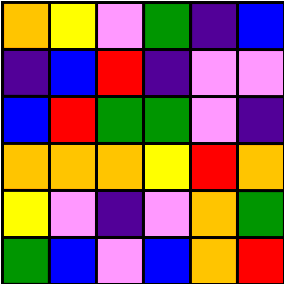[["orange", "yellow", "violet", "green", "indigo", "blue"], ["indigo", "blue", "red", "indigo", "violet", "violet"], ["blue", "red", "green", "green", "violet", "indigo"], ["orange", "orange", "orange", "yellow", "red", "orange"], ["yellow", "violet", "indigo", "violet", "orange", "green"], ["green", "blue", "violet", "blue", "orange", "red"]]